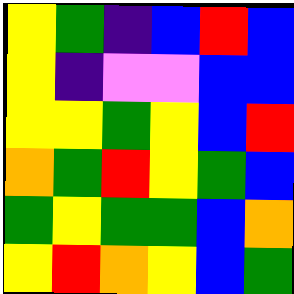[["yellow", "green", "indigo", "blue", "red", "blue"], ["yellow", "indigo", "violet", "violet", "blue", "blue"], ["yellow", "yellow", "green", "yellow", "blue", "red"], ["orange", "green", "red", "yellow", "green", "blue"], ["green", "yellow", "green", "green", "blue", "orange"], ["yellow", "red", "orange", "yellow", "blue", "green"]]